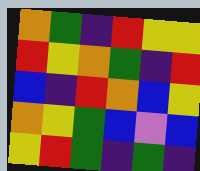[["orange", "green", "indigo", "red", "yellow", "yellow"], ["red", "yellow", "orange", "green", "indigo", "red"], ["blue", "indigo", "red", "orange", "blue", "yellow"], ["orange", "yellow", "green", "blue", "violet", "blue"], ["yellow", "red", "green", "indigo", "green", "indigo"]]